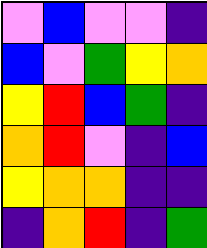[["violet", "blue", "violet", "violet", "indigo"], ["blue", "violet", "green", "yellow", "orange"], ["yellow", "red", "blue", "green", "indigo"], ["orange", "red", "violet", "indigo", "blue"], ["yellow", "orange", "orange", "indigo", "indigo"], ["indigo", "orange", "red", "indigo", "green"]]